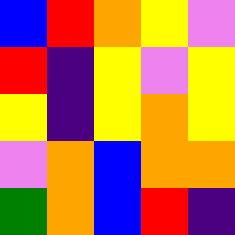[["blue", "red", "orange", "yellow", "violet"], ["red", "indigo", "yellow", "violet", "yellow"], ["yellow", "indigo", "yellow", "orange", "yellow"], ["violet", "orange", "blue", "orange", "orange"], ["green", "orange", "blue", "red", "indigo"]]